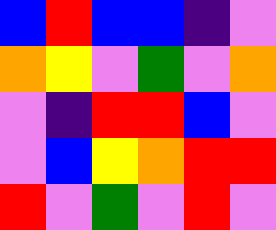[["blue", "red", "blue", "blue", "indigo", "violet"], ["orange", "yellow", "violet", "green", "violet", "orange"], ["violet", "indigo", "red", "red", "blue", "violet"], ["violet", "blue", "yellow", "orange", "red", "red"], ["red", "violet", "green", "violet", "red", "violet"]]